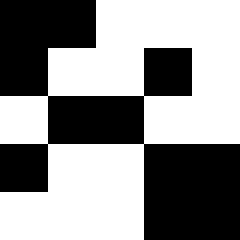[["black", "black", "white", "white", "white"], ["black", "white", "white", "black", "white"], ["white", "black", "black", "white", "white"], ["black", "white", "white", "black", "black"], ["white", "white", "white", "black", "black"]]